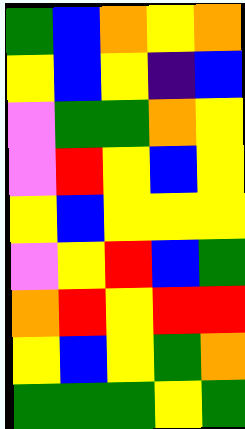[["green", "blue", "orange", "yellow", "orange"], ["yellow", "blue", "yellow", "indigo", "blue"], ["violet", "green", "green", "orange", "yellow"], ["violet", "red", "yellow", "blue", "yellow"], ["yellow", "blue", "yellow", "yellow", "yellow"], ["violet", "yellow", "red", "blue", "green"], ["orange", "red", "yellow", "red", "red"], ["yellow", "blue", "yellow", "green", "orange"], ["green", "green", "green", "yellow", "green"]]